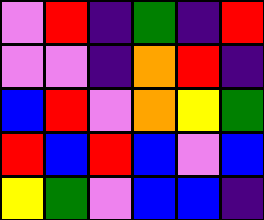[["violet", "red", "indigo", "green", "indigo", "red"], ["violet", "violet", "indigo", "orange", "red", "indigo"], ["blue", "red", "violet", "orange", "yellow", "green"], ["red", "blue", "red", "blue", "violet", "blue"], ["yellow", "green", "violet", "blue", "blue", "indigo"]]